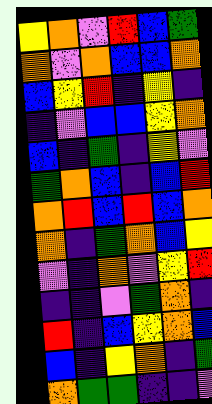[["yellow", "orange", "violet", "red", "blue", "green"], ["orange", "violet", "orange", "blue", "blue", "orange"], ["blue", "yellow", "red", "indigo", "yellow", "indigo"], ["indigo", "violet", "blue", "blue", "yellow", "orange"], ["blue", "indigo", "green", "indigo", "yellow", "violet"], ["green", "orange", "blue", "indigo", "blue", "red"], ["orange", "red", "blue", "red", "blue", "orange"], ["orange", "indigo", "green", "orange", "blue", "yellow"], ["violet", "indigo", "orange", "violet", "yellow", "red"], ["indigo", "indigo", "violet", "green", "orange", "indigo"], ["red", "indigo", "blue", "yellow", "orange", "blue"], ["blue", "indigo", "yellow", "orange", "indigo", "green"], ["orange", "green", "green", "indigo", "indigo", "violet"]]